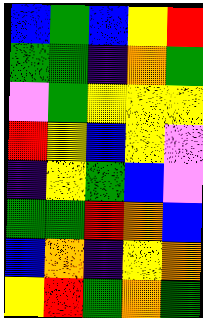[["blue", "green", "blue", "yellow", "red"], ["green", "green", "indigo", "orange", "green"], ["violet", "green", "yellow", "yellow", "yellow"], ["red", "yellow", "blue", "yellow", "violet"], ["indigo", "yellow", "green", "blue", "violet"], ["green", "green", "red", "orange", "blue"], ["blue", "orange", "indigo", "yellow", "orange"], ["yellow", "red", "green", "orange", "green"]]